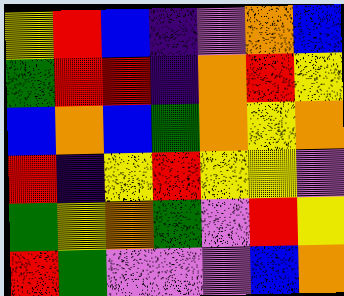[["yellow", "red", "blue", "indigo", "violet", "orange", "blue"], ["green", "red", "red", "indigo", "orange", "red", "yellow"], ["blue", "orange", "blue", "green", "orange", "yellow", "orange"], ["red", "indigo", "yellow", "red", "yellow", "yellow", "violet"], ["green", "yellow", "orange", "green", "violet", "red", "yellow"], ["red", "green", "violet", "violet", "violet", "blue", "orange"]]